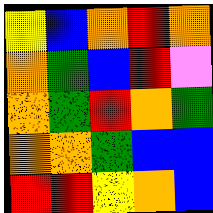[["yellow", "blue", "orange", "red", "orange"], ["orange", "green", "blue", "red", "violet"], ["orange", "green", "red", "orange", "green"], ["orange", "orange", "green", "blue", "blue"], ["red", "red", "yellow", "orange", "blue"]]